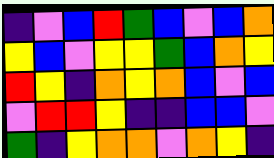[["indigo", "violet", "blue", "red", "green", "blue", "violet", "blue", "orange"], ["yellow", "blue", "violet", "yellow", "yellow", "green", "blue", "orange", "yellow"], ["red", "yellow", "indigo", "orange", "yellow", "orange", "blue", "violet", "blue"], ["violet", "red", "red", "yellow", "indigo", "indigo", "blue", "blue", "violet"], ["green", "indigo", "yellow", "orange", "orange", "violet", "orange", "yellow", "indigo"]]